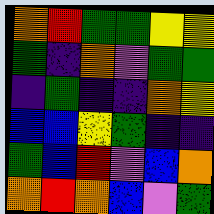[["orange", "red", "green", "green", "yellow", "yellow"], ["green", "indigo", "orange", "violet", "green", "green"], ["indigo", "green", "indigo", "indigo", "orange", "yellow"], ["blue", "blue", "yellow", "green", "indigo", "indigo"], ["green", "blue", "red", "violet", "blue", "orange"], ["orange", "red", "orange", "blue", "violet", "green"]]